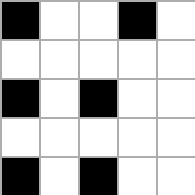[["black", "white", "white", "black", "white"], ["white", "white", "white", "white", "white"], ["black", "white", "black", "white", "white"], ["white", "white", "white", "white", "white"], ["black", "white", "black", "white", "white"]]